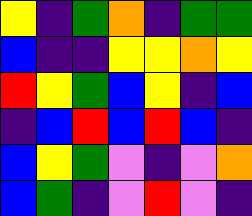[["yellow", "indigo", "green", "orange", "indigo", "green", "green"], ["blue", "indigo", "indigo", "yellow", "yellow", "orange", "yellow"], ["red", "yellow", "green", "blue", "yellow", "indigo", "blue"], ["indigo", "blue", "red", "blue", "red", "blue", "indigo"], ["blue", "yellow", "green", "violet", "indigo", "violet", "orange"], ["blue", "green", "indigo", "violet", "red", "violet", "indigo"]]